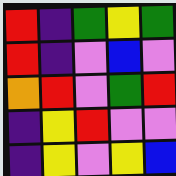[["red", "indigo", "green", "yellow", "green"], ["red", "indigo", "violet", "blue", "violet"], ["orange", "red", "violet", "green", "red"], ["indigo", "yellow", "red", "violet", "violet"], ["indigo", "yellow", "violet", "yellow", "blue"]]